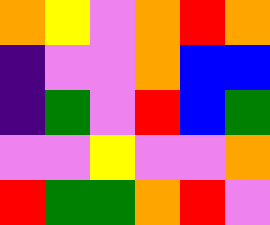[["orange", "yellow", "violet", "orange", "red", "orange"], ["indigo", "violet", "violet", "orange", "blue", "blue"], ["indigo", "green", "violet", "red", "blue", "green"], ["violet", "violet", "yellow", "violet", "violet", "orange"], ["red", "green", "green", "orange", "red", "violet"]]